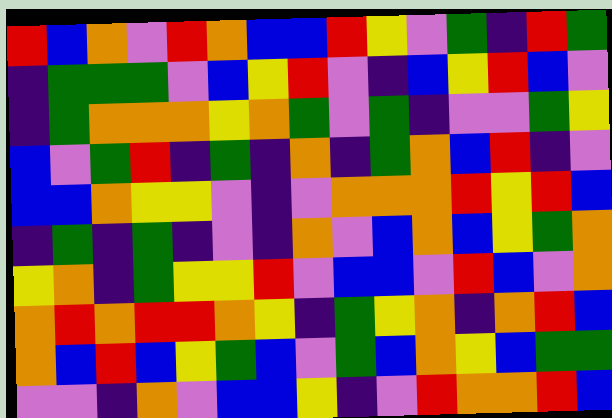[["red", "blue", "orange", "violet", "red", "orange", "blue", "blue", "red", "yellow", "violet", "green", "indigo", "red", "green"], ["indigo", "green", "green", "green", "violet", "blue", "yellow", "red", "violet", "indigo", "blue", "yellow", "red", "blue", "violet"], ["indigo", "green", "orange", "orange", "orange", "yellow", "orange", "green", "violet", "green", "indigo", "violet", "violet", "green", "yellow"], ["blue", "violet", "green", "red", "indigo", "green", "indigo", "orange", "indigo", "green", "orange", "blue", "red", "indigo", "violet"], ["blue", "blue", "orange", "yellow", "yellow", "violet", "indigo", "violet", "orange", "orange", "orange", "red", "yellow", "red", "blue"], ["indigo", "green", "indigo", "green", "indigo", "violet", "indigo", "orange", "violet", "blue", "orange", "blue", "yellow", "green", "orange"], ["yellow", "orange", "indigo", "green", "yellow", "yellow", "red", "violet", "blue", "blue", "violet", "red", "blue", "violet", "orange"], ["orange", "red", "orange", "red", "red", "orange", "yellow", "indigo", "green", "yellow", "orange", "indigo", "orange", "red", "blue"], ["orange", "blue", "red", "blue", "yellow", "green", "blue", "violet", "green", "blue", "orange", "yellow", "blue", "green", "green"], ["violet", "violet", "indigo", "orange", "violet", "blue", "blue", "yellow", "indigo", "violet", "red", "orange", "orange", "red", "blue"]]